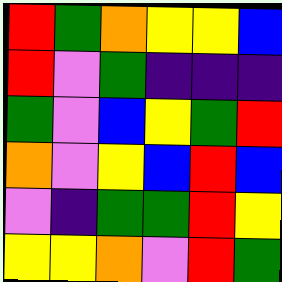[["red", "green", "orange", "yellow", "yellow", "blue"], ["red", "violet", "green", "indigo", "indigo", "indigo"], ["green", "violet", "blue", "yellow", "green", "red"], ["orange", "violet", "yellow", "blue", "red", "blue"], ["violet", "indigo", "green", "green", "red", "yellow"], ["yellow", "yellow", "orange", "violet", "red", "green"]]